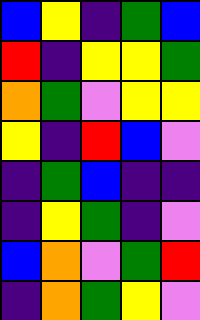[["blue", "yellow", "indigo", "green", "blue"], ["red", "indigo", "yellow", "yellow", "green"], ["orange", "green", "violet", "yellow", "yellow"], ["yellow", "indigo", "red", "blue", "violet"], ["indigo", "green", "blue", "indigo", "indigo"], ["indigo", "yellow", "green", "indigo", "violet"], ["blue", "orange", "violet", "green", "red"], ["indigo", "orange", "green", "yellow", "violet"]]